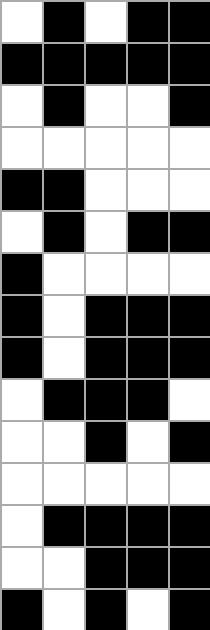[["white", "black", "white", "black", "black"], ["black", "black", "black", "black", "black"], ["white", "black", "white", "white", "black"], ["white", "white", "white", "white", "white"], ["black", "black", "white", "white", "white"], ["white", "black", "white", "black", "black"], ["black", "white", "white", "white", "white"], ["black", "white", "black", "black", "black"], ["black", "white", "black", "black", "black"], ["white", "black", "black", "black", "white"], ["white", "white", "black", "white", "black"], ["white", "white", "white", "white", "white"], ["white", "black", "black", "black", "black"], ["white", "white", "black", "black", "black"], ["black", "white", "black", "white", "black"]]